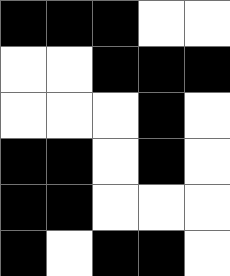[["black", "black", "black", "white", "white"], ["white", "white", "black", "black", "black"], ["white", "white", "white", "black", "white"], ["black", "black", "white", "black", "white"], ["black", "black", "white", "white", "white"], ["black", "white", "black", "black", "white"]]